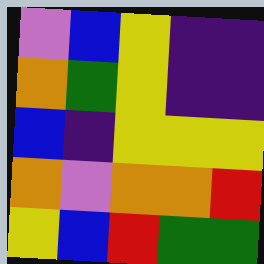[["violet", "blue", "yellow", "indigo", "indigo"], ["orange", "green", "yellow", "indigo", "indigo"], ["blue", "indigo", "yellow", "yellow", "yellow"], ["orange", "violet", "orange", "orange", "red"], ["yellow", "blue", "red", "green", "green"]]